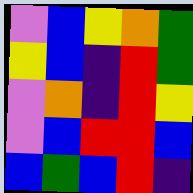[["violet", "blue", "yellow", "orange", "green"], ["yellow", "blue", "indigo", "red", "green"], ["violet", "orange", "indigo", "red", "yellow"], ["violet", "blue", "red", "red", "blue"], ["blue", "green", "blue", "red", "indigo"]]